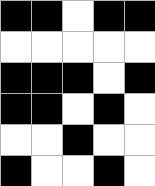[["black", "black", "white", "black", "black"], ["white", "white", "white", "white", "white"], ["black", "black", "black", "white", "black"], ["black", "black", "white", "black", "white"], ["white", "white", "black", "white", "white"], ["black", "white", "white", "black", "white"]]